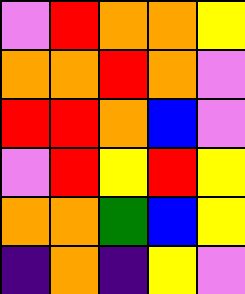[["violet", "red", "orange", "orange", "yellow"], ["orange", "orange", "red", "orange", "violet"], ["red", "red", "orange", "blue", "violet"], ["violet", "red", "yellow", "red", "yellow"], ["orange", "orange", "green", "blue", "yellow"], ["indigo", "orange", "indigo", "yellow", "violet"]]